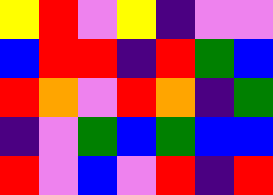[["yellow", "red", "violet", "yellow", "indigo", "violet", "violet"], ["blue", "red", "red", "indigo", "red", "green", "blue"], ["red", "orange", "violet", "red", "orange", "indigo", "green"], ["indigo", "violet", "green", "blue", "green", "blue", "blue"], ["red", "violet", "blue", "violet", "red", "indigo", "red"]]